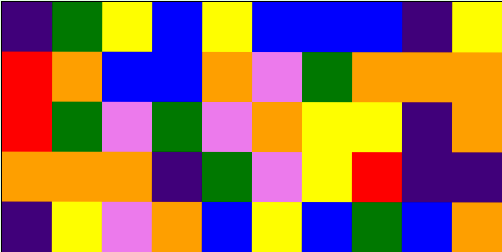[["indigo", "green", "yellow", "blue", "yellow", "blue", "blue", "blue", "indigo", "yellow"], ["red", "orange", "blue", "blue", "orange", "violet", "green", "orange", "orange", "orange"], ["red", "green", "violet", "green", "violet", "orange", "yellow", "yellow", "indigo", "orange"], ["orange", "orange", "orange", "indigo", "green", "violet", "yellow", "red", "indigo", "indigo"], ["indigo", "yellow", "violet", "orange", "blue", "yellow", "blue", "green", "blue", "orange"]]